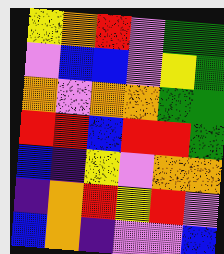[["yellow", "orange", "red", "violet", "green", "green"], ["violet", "blue", "blue", "violet", "yellow", "green"], ["orange", "violet", "orange", "orange", "green", "green"], ["red", "red", "blue", "red", "red", "green"], ["blue", "indigo", "yellow", "violet", "orange", "orange"], ["indigo", "orange", "red", "yellow", "red", "violet"], ["blue", "orange", "indigo", "violet", "violet", "blue"]]